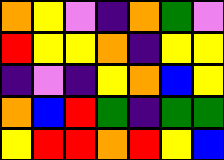[["orange", "yellow", "violet", "indigo", "orange", "green", "violet"], ["red", "yellow", "yellow", "orange", "indigo", "yellow", "yellow"], ["indigo", "violet", "indigo", "yellow", "orange", "blue", "yellow"], ["orange", "blue", "red", "green", "indigo", "green", "green"], ["yellow", "red", "red", "orange", "red", "yellow", "blue"]]